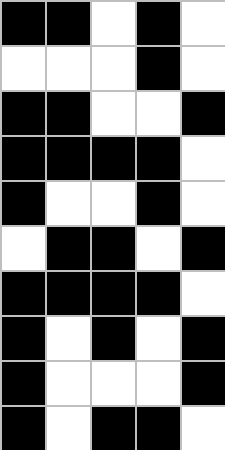[["black", "black", "white", "black", "white"], ["white", "white", "white", "black", "white"], ["black", "black", "white", "white", "black"], ["black", "black", "black", "black", "white"], ["black", "white", "white", "black", "white"], ["white", "black", "black", "white", "black"], ["black", "black", "black", "black", "white"], ["black", "white", "black", "white", "black"], ["black", "white", "white", "white", "black"], ["black", "white", "black", "black", "white"]]